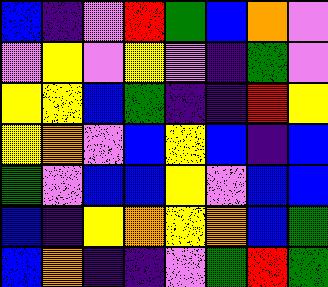[["blue", "indigo", "violet", "red", "green", "blue", "orange", "violet"], ["violet", "yellow", "violet", "yellow", "violet", "indigo", "green", "violet"], ["yellow", "yellow", "blue", "green", "indigo", "indigo", "red", "yellow"], ["yellow", "orange", "violet", "blue", "yellow", "blue", "indigo", "blue"], ["green", "violet", "blue", "blue", "yellow", "violet", "blue", "blue"], ["blue", "indigo", "yellow", "orange", "yellow", "orange", "blue", "green"], ["blue", "orange", "indigo", "indigo", "violet", "green", "red", "green"]]